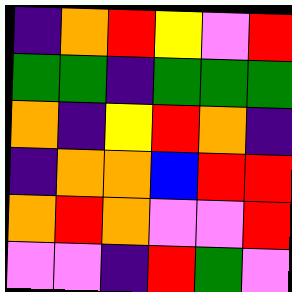[["indigo", "orange", "red", "yellow", "violet", "red"], ["green", "green", "indigo", "green", "green", "green"], ["orange", "indigo", "yellow", "red", "orange", "indigo"], ["indigo", "orange", "orange", "blue", "red", "red"], ["orange", "red", "orange", "violet", "violet", "red"], ["violet", "violet", "indigo", "red", "green", "violet"]]